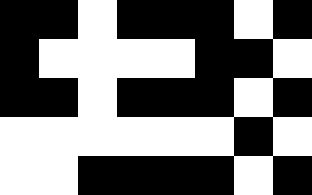[["black", "black", "white", "black", "black", "black", "white", "black"], ["black", "white", "white", "white", "white", "black", "black", "white"], ["black", "black", "white", "black", "black", "black", "white", "black"], ["white", "white", "white", "white", "white", "white", "black", "white"], ["white", "white", "black", "black", "black", "black", "white", "black"]]